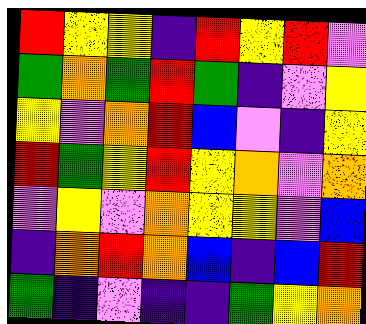[["red", "yellow", "yellow", "indigo", "red", "yellow", "red", "violet"], ["green", "orange", "green", "red", "green", "indigo", "violet", "yellow"], ["yellow", "violet", "orange", "red", "blue", "violet", "indigo", "yellow"], ["red", "green", "yellow", "red", "yellow", "orange", "violet", "orange"], ["violet", "yellow", "violet", "orange", "yellow", "yellow", "violet", "blue"], ["indigo", "orange", "red", "orange", "blue", "indigo", "blue", "red"], ["green", "indigo", "violet", "indigo", "indigo", "green", "yellow", "orange"]]